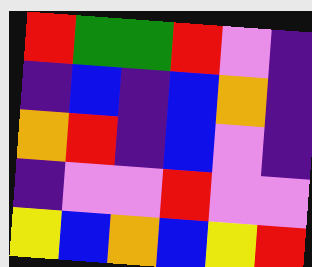[["red", "green", "green", "red", "violet", "indigo"], ["indigo", "blue", "indigo", "blue", "orange", "indigo"], ["orange", "red", "indigo", "blue", "violet", "indigo"], ["indigo", "violet", "violet", "red", "violet", "violet"], ["yellow", "blue", "orange", "blue", "yellow", "red"]]